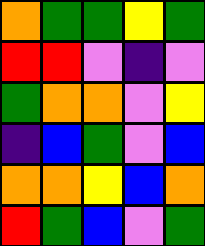[["orange", "green", "green", "yellow", "green"], ["red", "red", "violet", "indigo", "violet"], ["green", "orange", "orange", "violet", "yellow"], ["indigo", "blue", "green", "violet", "blue"], ["orange", "orange", "yellow", "blue", "orange"], ["red", "green", "blue", "violet", "green"]]